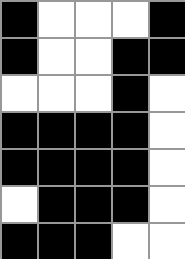[["black", "white", "white", "white", "black"], ["black", "white", "white", "black", "black"], ["white", "white", "white", "black", "white"], ["black", "black", "black", "black", "white"], ["black", "black", "black", "black", "white"], ["white", "black", "black", "black", "white"], ["black", "black", "black", "white", "white"]]